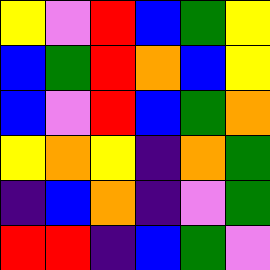[["yellow", "violet", "red", "blue", "green", "yellow"], ["blue", "green", "red", "orange", "blue", "yellow"], ["blue", "violet", "red", "blue", "green", "orange"], ["yellow", "orange", "yellow", "indigo", "orange", "green"], ["indigo", "blue", "orange", "indigo", "violet", "green"], ["red", "red", "indigo", "blue", "green", "violet"]]